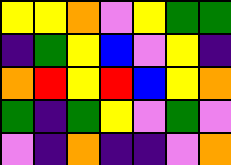[["yellow", "yellow", "orange", "violet", "yellow", "green", "green"], ["indigo", "green", "yellow", "blue", "violet", "yellow", "indigo"], ["orange", "red", "yellow", "red", "blue", "yellow", "orange"], ["green", "indigo", "green", "yellow", "violet", "green", "violet"], ["violet", "indigo", "orange", "indigo", "indigo", "violet", "orange"]]